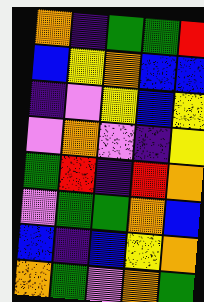[["orange", "indigo", "green", "green", "red"], ["blue", "yellow", "orange", "blue", "blue"], ["indigo", "violet", "yellow", "blue", "yellow"], ["violet", "orange", "violet", "indigo", "yellow"], ["green", "red", "indigo", "red", "orange"], ["violet", "green", "green", "orange", "blue"], ["blue", "indigo", "blue", "yellow", "orange"], ["orange", "green", "violet", "orange", "green"]]